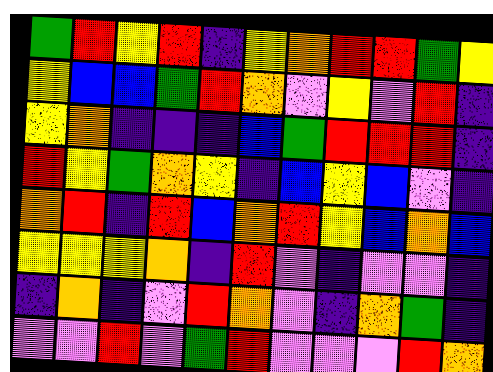[["green", "red", "yellow", "red", "indigo", "yellow", "orange", "red", "red", "green", "yellow"], ["yellow", "blue", "blue", "green", "red", "orange", "violet", "yellow", "violet", "red", "indigo"], ["yellow", "orange", "indigo", "indigo", "indigo", "blue", "green", "red", "red", "red", "indigo"], ["red", "yellow", "green", "orange", "yellow", "indigo", "blue", "yellow", "blue", "violet", "indigo"], ["orange", "red", "indigo", "red", "blue", "orange", "red", "yellow", "blue", "orange", "blue"], ["yellow", "yellow", "yellow", "orange", "indigo", "red", "violet", "indigo", "violet", "violet", "indigo"], ["indigo", "orange", "indigo", "violet", "red", "orange", "violet", "indigo", "orange", "green", "indigo"], ["violet", "violet", "red", "violet", "green", "red", "violet", "violet", "violet", "red", "orange"]]